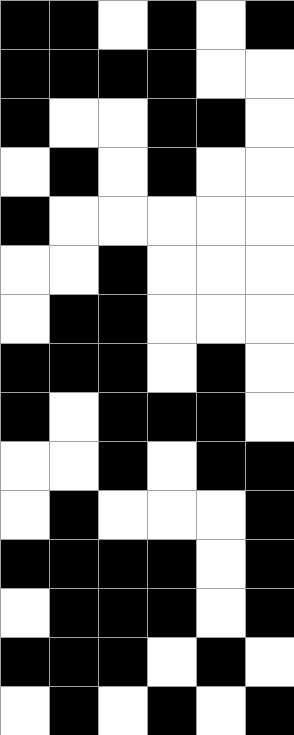[["black", "black", "white", "black", "white", "black"], ["black", "black", "black", "black", "white", "white"], ["black", "white", "white", "black", "black", "white"], ["white", "black", "white", "black", "white", "white"], ["black", "white", "white", "white", "white", "white"], ["white", "white", "black", "white", "white", "white"], ["white", "black", "black", "white", "white", "white"], ["black", "black", "black", "white", "black", "white"], ["black", "white", "black", "black", "black", "white"], ["white", "white", "black", "white", "black", "black"], ["white", "black", "white", "white", "white", "black"], ["black", "black", "black", "black", "white", "black"], ["white", "black", "black", "black", "white", "black"], ["black", "black", "black", "white", "black", "white"], ["white", "black", "white", "black", "white", "black"]]